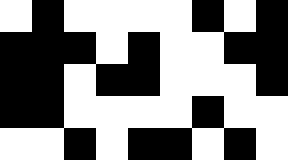[["white", "black", "white", "white", "white", "white", "black", "white", "black"], ["black", "black", "black", "white", "black", "white", "white", "black", "black"], ["black", "black", "white", "black", "black", "white", "white", "white", "black"], ["black", "black", "white", "white", "white", "white", "black", "white", "white"], ["white", "white", "black", "white", "black", "black", "white", "black", "white"]]